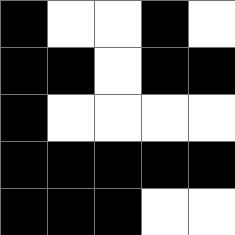[["black", "white", "white", "black", "white"], ["black", "black", "white", "black", "black"], ["black", "white", "white", "white", "white"], ["black", "black", "black", "black", "black"], ["black", "black", "black", "white", "white"]]